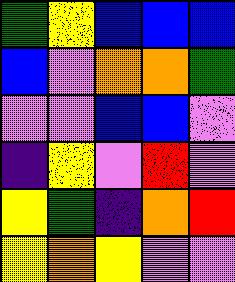[["green", "yellow", "blue", "blue", "blue"], ["blue", "violet", "orange", "orange", "green"], ["violet", "violet", "blue", "blue", "violet"], ["indigo", "yellow", "violet", "red", "violet"], ["yellow", "green", "indigo", "orange", "red"], ["yellow", "orange", "yellow", "violet", "violet"]]